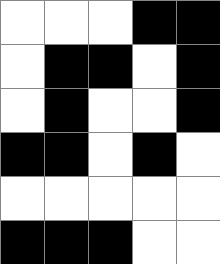[["white", "white", "white", "black", "black"], ["white", "black", "black", "white", "black"], ["white", "black", "white", "white", "black"], ["black", "black", "white", "black", "white"], ["white", "white", "white", "white", "white"], ["black", "black", "black", "white", "white"]]